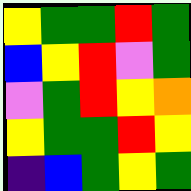[["yellow", "green", "green", "red", "green"], ["blue", "yellow", "red", "violet", "green"], ["violet", "green", "red", "yellow", "orange"], ["yellow", "green", "green", "red", "yellow"], ["indigo", "blue", "green", "yellow", "green"]]